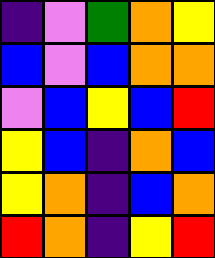[["indigo", "violet", "green", "orange", "yellow"], ["blue", "violet", "blue", "orange", "orange"], ["violet", "blue", "yellow", "blue", "red"], ["yellow", "blue", "indigo", "orange", "blue"], ["yellow", "orange", "indigo", "blue", "orange"], ["red", "orange", "indigo", "yellow", "red"]]